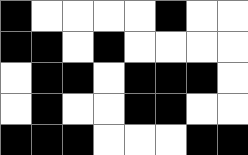[["black", "white", "white", "white", "white", "black", "white", "white"], ["black", "black", "white", "black", "white", "white", "white", "white"], ["white", "black", "black", "white", "black", "black", "black", "white"], ["white", "black", "white", "white", "black", "black", "white", "white"], ["black", "black", "black", "white", "white", "white", "black", "black"]]